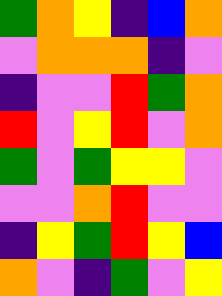[["green", "orange", "yellow", "indigo", "blue", "orange"], ["violet", "orange", "orange", "orange", "indigo", "violet"], ["indigo", "violet", "violet", "red", "green", "orange"], ["red", "violet", "yellow", "red", "violet", "orange"], ["green", "violet", "green", "yellow", "yellow", "violet"], ["violet", "violet", "orange", "red", "violet", "violet"], ["indigo", "yellow", "green", "red", "yellow", "blue"], ["orange", "violet", "indigo", "green", "violet", "yellow"]]